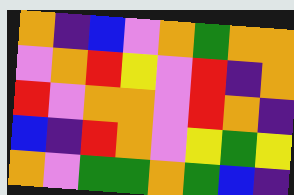[["orange", "indigo", "blue", "violet", "orange", "green", "orange", "orange"], ["violet", "orange", "red", "yellow", "violet", "red", "indigo", "orange"], ["red", "violet", "orange", "orange", "violet", "red", "orange", "indigo"], ["blue", "indigo", "red", "orange", "violet", "yellow", "green", "yellow"], ["orange", "violet", "green", "green", "orange", "green", "blue", "indigo"]]